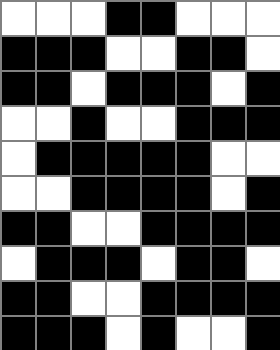[["white", "white", "white", "black", "black", "white", "white", "white"], ["black", "black", "black", "white", "white", "black", "black", "white"], ["black", "black", "white", "black", "black", "black", "white", "black"], ["white", "white", "black", "white", "white", "black", "black", "black"], ["white", "black", "black", "black", "black", "black", "white", "white"], ["white", "white", "black", "black", "black", "black", "white", "black"], ["black", "black", "white", "white", "black", "black", "black", "black"], ["white", "black", "black", "black", "white", "black", "black", "white"], ["black", "black", "white", "white", "black", "black", "black", "black"], ["black", "black", "black", "white", "black", "white", "white", "black"]]